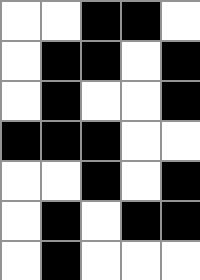[["white", "white", "black", "black", "white"], ["white", "black", "black", "white", "black"], ["white", "black", "white", "white", "black"], ["black", "black", "black", "white", "white"], ["white", "white", "black", "white", "black"], ["white", "black", "white", "black", "black"], ["white", "black", "white", "white", "white"]]